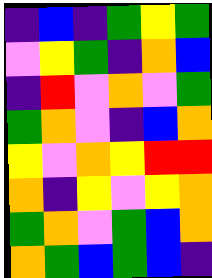[["indigo", "blue", "indigo", "green", "yellow", "green"], ["violet", "yellow", "green", "indigo", "orange", "blue"], ["indigo", "red", "violet", "orange", "violet", "green"], ["green", "orange", "violet", "indigo", "blue", "orange"], ["yellow", "violet", "orange", "yellow", "red", "red"], ["orange", "indigo", "yellow", "violet", "yellow", "orange"], ["green", "orange", "violet", "green", "blue", "orange"], ["orange", "green", "blue", "green", "blue", "indigo"]]